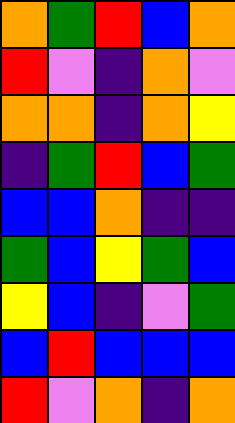[["orange", "green", "red", "blue", "orange"], ["red", "violet", "indigo", "orange", "violet"], ["orange", "orange", "indigo", "orange", "yellow"], ["indigo", "green", "red", "blue", "green"], ["blue", "blue", "orange", "indigo", "indigo"], ["green", "blue", "yellow", "green", "blue"], ["yellow", "blue", "indigo", "violet", "green"], ["blue", "red", "blue", "blue", "blue"], ["red", "violet", "orange", "indigo", "orange"]]